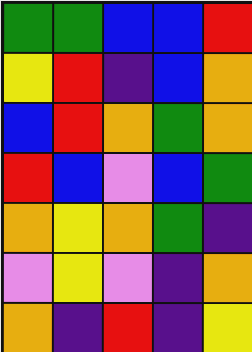[["green", "green", "blue", "blue", "red"], ["yellow", "red", "indigo", "blue", "orange"], ["blue", "red", "orange", "green", "orange"], ["red", "blue", "violet", "blue", "green"], ["orange", "yellow", "orange", "green", "indigo"], ["violet", "yellow", "violet", "indigo", "orange"], ["orange", "indigo", "red", "indigo", "yellow"]]